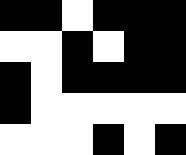[["black", "black", "white", "black", "black", "black"], ["white", "white", "black", "white", "black", "black"], ["black", "white", "black", "black", "black", "black"], ["black", "white", "white", "white", "white", "white"], ["white", "white", "white", "black", "white", "black"]]